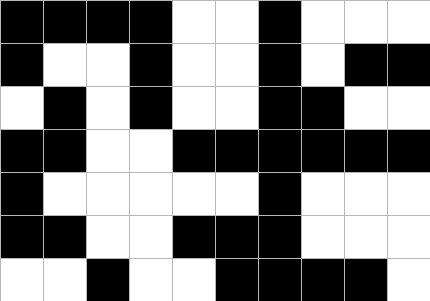[["black", "black", "black", "black", "white", "white", "black", "white", "white", "white"], ["black", "white", "white", "black", "white", "white", "black", "white", "black", "black"], ["white", "black", "white", "black", "white", "white", "black", "black", "white", "white"], ["black", "black", "white", "white", "black", "black", "black", "black", "black", "black"], ["black", "white", "white", "white", "white", "white", "black", "white", "white", "white"], ["black", "black", "white", "white", "black", "black", "black", "white", "white", "white"], ["white", "white", "black", "white", "white", "black", "black", "black", "black", "white"]]